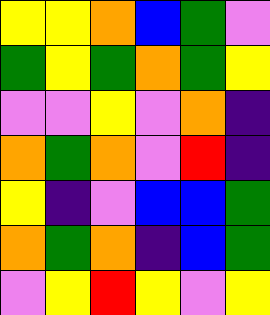[["yellow", "yellow", "orange", "blue", "green", "violet"], ["green", "yellow", "green", "orange", "green", "yellow"], ["violet", "violet", "yellow", "violet", "orange", "indigo"], ["orange", "green", "orange", "violet", "red", "indigo"], ["yellow", "indigo", "violet", "blue", "blue", "green"], ["orange", "green", "orange", "indigo", "blue", "green"], ["violet", "yellow", "red", "yellow", "violet", "yellow"]]